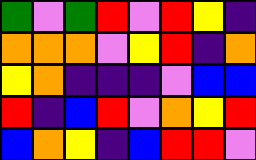[["green", "violet", "green", "red", "violet", "red", "yellow", "indigo"], ["orange", "orange", "orange", "violet", "yellow", "red", "indigo", "orange"], ["yellow", "orange", "indigo", "indigo", "indigo", "violet", "blue", "blue"], ["red", "indigo", "blue", "red", "violet", "orange", "yellow", "red"], ["blue", "orange", "yellow", "indigo", "blue", "red", "red", "violet"]]